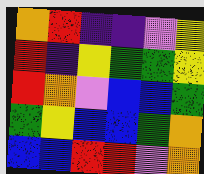[["orange", "red", "indigo", "indigo", "violet", "yellow"], ["red", "indigo", "yellow", "green", "green", "yellow"], ["red", "orange", "violet", "blue", "blue", "green"], ["green", "yellow", "blue", "blue", "green", "orange"], ["blue", "blue", "red", "red", "violet", "orange"]]